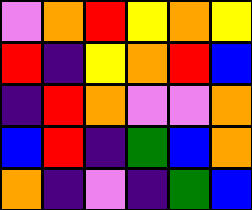[["violet", "orange", "red", "yellow", "orange", "yellow"], ["red", "indigo", "yellow", "orange", "red", "blue"], ["indigo", "red", "orange", "violet", "violet", "orange"], ["blue", "red", "indigo", "green", "blue", "orange"], ["orange", "indigo", "violet", "indigo", "green", "blue"]]